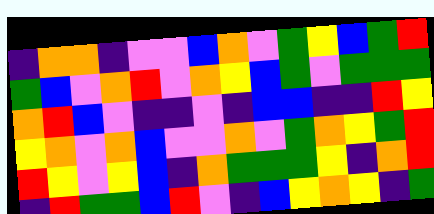[["indigo", "orange", "orange", "indigo", "violet", "violet", "blue", "orange", "violet", "green", "yellow", "blue", "green", "red"], ["green", "blue", "violet", "orange", "red", "violet", "orange", "yellow", "blue", "green", "violet", "green", "green", "green"], ["orange", "red", "blue", "violet", "indigo", "indigo", "violet", "indigo", "blue", "blue", "indigo", "indigo", "red", "yellow"], ["yellow", "orange", "violet", "orange", "blue", "violet", "violet", "orange", "violet", "green", "orange", "yellow", "green", "red"], ["red", "yellow", "violet", "yellow", "blue", "indigo", "orange", "green", "green", "green", "yellow", "indigo", "orange", "red"], ["indigo", "red", "green", "green", "blue", "red", "violet", "indigo", "blue", "yellow", "orange", "yellow", "indigo", "green"]]